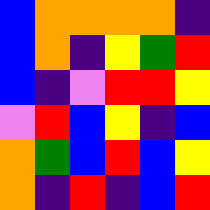[["blue", "orange", "orange", "orange", "orange", "indigo"], ["blue", "orange", "indigo", "yellow", "green", "red"], ["blue", "indigo", "violet", "red", "red", "yellow"], ["violet", "red", "blue", "yellow", "indigo", "blue"], ["orange", "green", "blue", "red", "blue", "yellow"], ["orange", "indigo", "red", "indigo", "blue", "red"]]